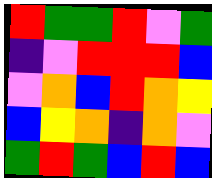[["red", "green", "green", "red", "violet", "green"], ["indigo", "violet", "red", "red", "red", "blue"], ["violet", "orange", "blue", "red", "orange", "yellow"], ["blue", "yellow", "orange", "indigo", "orange", "violet"], ["green", "red", "green", "blue", "red", "blue"]]